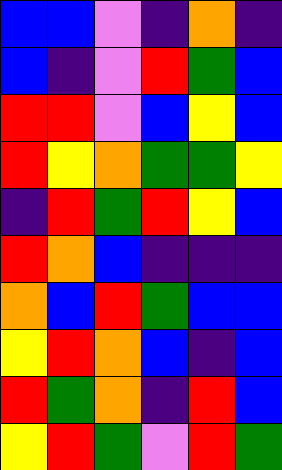[["blue", "blue", "violet", "indigo", "orange", "indigo"], ["blue", "indigo", "violet", "red", "green", "blue"], ["red", "red", "violet", "blue", "yellow", "blue"], ["red", "yellow", "orange", "green", "green", "yellow"], ["indigo", "red", "green", "red", "yellow", "blue"], ["red", "orange", "blue", "indigo", "indigo", "indigo"], ["orange", "blue", "red", "green", "blue", "blue"], ["yellow", "red", "orange", "blue", "indigo", "blue"], ["red", "green", "orange", "indigo", "red", "blue"], ["yellow", "red", "green", "violet", "red", "green"]]